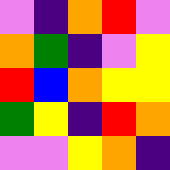[["violet", "indigo", "orange", "red", "violet"], ["orange", "green", "indigo", "violet", "yellow"], ["red", "blue", "orange", "yellow", "yellow"], ["green", "yellow", "indigo", "red", "orange"], ["violet", "violet", "yellow", "orange", "indigo"]]